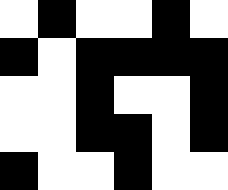[["white", "black", "white", "white", "black", "white"], ["black", "white", "black", "black", "black", "black"], ["white", "white", "black", "white", "white", "black"], ["white", "white", "black", "black", "white", "black"], ["black", "white", "white", "black", "white", "white"]]